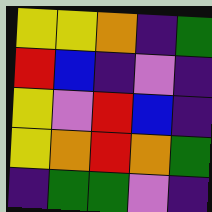[["yellow", "yellow", "orange", "indigo", "green"], ["red", "blue", "indigo", "violet", "indigo"], ["yellow", "violet", "red", "blue", "indigo"], ["yellow", "orange", "red", "orange", "green"], ["indigo", "green", "green", "violet", "indigo"]]